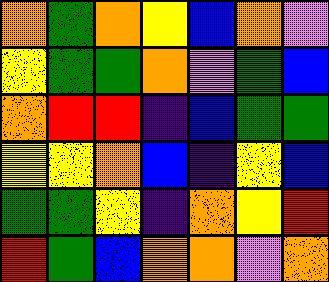[["orange", "green", "orange", "yellow", "blue", "orange", "violet"], ["yellow", "green", "green", "orange", "violet", "green", "blue"], ["orange", "red", "red", "indigo", "blue", "green", "green"], ["yellow", "yellow", "orange", "blue", "indigo", "yellow", "blue"], ["green", "green", "yellow", "indigo", "orange", "yellow", "red"], ["red", "green", "blue", "orange", "orange", "violet", "orange"]]